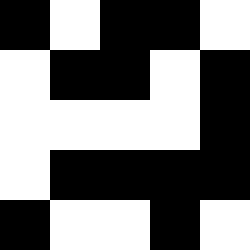[["black", "white", "black", "black", "white"], ["white", "black", "black", "white", "black"], ["white", "white", "white", "white", "black"], ["white", "black", "black", "black", "black"], ["black", "white", "white", "black", "white"]]